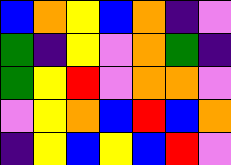[["blue", "orange", "yellow", "blue", "orange", "indigo", "violet"], ["green", "indigo", "yellow", "violet", "orange", "green", "indigo"], ["green", "yellow", "red", "violet", "orange", "orange", "violet"], ["violet", "yellow", "orange", "blue", "red", "blue", "orange"], ["indigo", "yellow", "blue", "yellow", "blue", "red", "violet"]]